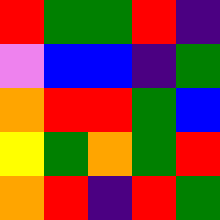[["red", "green", "green", "red", "indigo"], ["violet", "blue", "blue", "indigo", "green"], ["orange", "red", "red", "green", "blue"], ["yellow", "green", "orange", "green", "red"], ["orange", "red", "indigo", "red", "green"]]